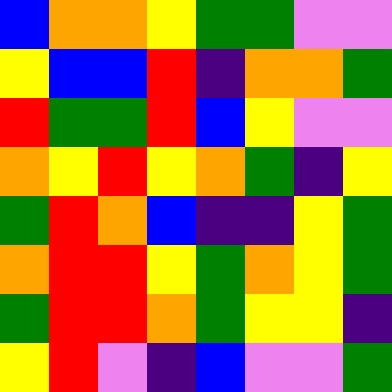[["blue", "orange", "orange", "yellow", "green", "green", "violet", "violet"], ["yellow", "blue", "blue", "red", "indigo", "orange", "orange", "green"], ["red", "green", "green", "red", "blue", "yellow", "violet", "violet"], ["orange", "yellow", "red", "yellow", "orange", "green", "indigo", "yellow"], ["green", "red", "orange", "blue", "indigo", "indigo", "yellow", "green"], ["orange", "red", "red", "yellow", "green", "orange", "yellow", "green"], ["green", "red", "red", "orange", "green", "yellow", "yellow", "indigo"], ["yellow", "red", "violet", "indigo", "blue", "violet", "violet", "green"]]